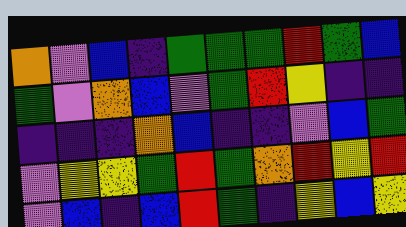[["orange", "violet", "blue", "indigo", "green", "green", "green", "red", "green", "blue"], ["green", "violet", "orange", "blue", "violet", "green", "red", "yellow", "indigo", "indigo"], ["indigo", "indigo", "indigo", "orange", "blue", "indigo", "indigo", "violet", "blue", "green"], ["violet", "yellow", "yellow", "green", "red", "green", "orange", "red", "yellow", "red"], ["violet", "blue", "indigo", "blue", "red", "green", "indigo", "yellow", "blue", "yellow"]]